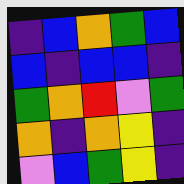[["indigo", "blue", "orange", "green", "blue"], ["blue", "indigo", "blue", "blue", "indigo"], ["green", "orange", "red", "violet", "green"], ["orange", "indigo", "orange", "yellow", "indigo"], ["violet", "blue", "green", "yellow", "indigo"]]